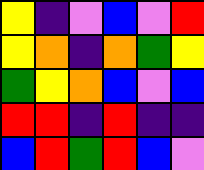[["yellow", "indigo", "violet", "blue", "violet", "red"], ["yellow", "orange", "indigo", "orange", "green", "yellow"], ["green", "yellow", "orange", "blue", "violet", "blue"], ["red", "red", "indigo", "red", "indigo", "indigo"], ["blue", "red", "green", "red", "blue", "violet"]]